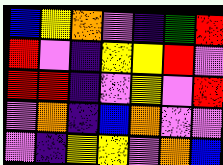[["blue", "yellow", "orange", "violet", "indigo", "green", "red"], ["red", "violet", "indigo", "yellow", "yellow", "red", "violet"], ["red", "red", "indigo", "violet", "yellow", "violet", "red"], ["violet", "orange", "indigo", "blue", "orange", "violet", "violet"], ["violet", "indigo", "yellow", "yellow", "violet", "orange", "blue"]]